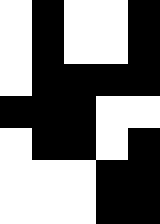[["white", "black", "white", "white", "black"], ["white", "black", "white", "white", "black"], ["white", "black", "black", "black", "black"], ["black", "black", "black", "white", "white"], ["white", "black", "black", "white", "black"], ["white", "white", "white", "black", "black"], ["white", "white", "white", "black", "black"]]